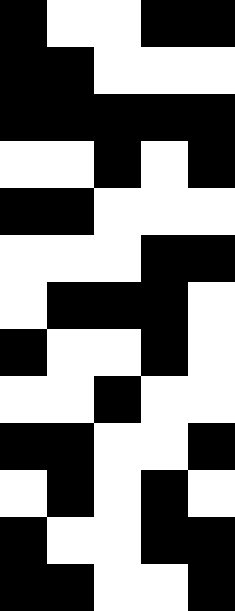[["black", "white", "white", "black", "black"], ["black", "black", "white", "white", "white"], ["black", "black", "black", "black", "black"], ["white", "white", "black", "white", "black"], ["black", "black", "white", "white", "white"], ["white", "white", "white", "black", "black"], ["white", "black", "black", "black", "white"], ["black", "white", "white", "black", "white"], ["white", "white", "black", "white", "white"], ["black", "black", "white", "white", "black"], ["white", "black", "white", "black", "white"], ["black", "white", "white", "black", "black"], ["black", "black", "white", "white", "black"]]